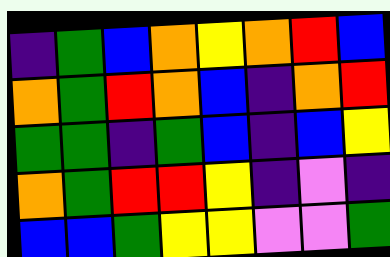[["indigo", "green", "blue", "orange", "yellow", "orange", "red", "blue"], ["orange", "green", "red", "orange", "blue", "indigo", "orange", "red"], ["green", "green", "indigo", "green", "blue", "indigo", "blue", "yellow"], ["orange", "green", "red", "red", "yellow", "indigo", "violet", "indigo"], ["blue", "blue", "green", "yellow", "yellow", "violet", "violet", "green"]]